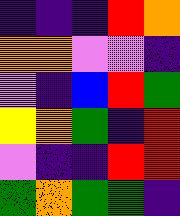[["indigo", "indigo", "indigo", "red", "orange"], ["orange", "orange", "violet", "violet", "indigo"], ["violet", "indigo", "blue", "red", "green"], ["yellow", "orange", "green", "indigo", "red"], ["violet", "indigo", "indigo", "red", "red"], ["green", "orange", "green", "green", "indigo"]]